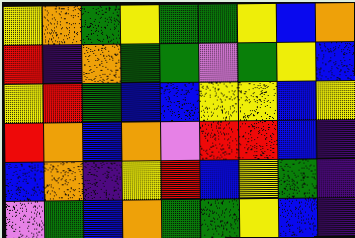[["yellow", "orange", "green", "yellow", "green", "green", "yellow", "blue", "orange"], ["red", "indigo", "orange", "green", "green", "violet", "green", "yellow", "blue"], ["yellow", "red", "green", "blue", "blue", "yellow", "yellow", "blue", "yellow"], ["red", "orange", "blue", "orange", "violet", "red", "red", "blue", "indigo"], ["blue", "orange", "indigo", "yellow", "red", "blue", "yellow", "green", "indigo"], ["violet", "green", "blue", "orange", "green", "green", "yellow", "blue", "indigo"]]